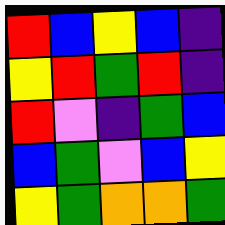[["red", "blue", "yellow", "blue", "indigo"], ["yellow", "red", "green", "red", "indigo"], ["red", "violet", "indigo", "green", "blue"], ["blue", "green", "violet", "blue", "yellow"], ["yellow", "green", "orange", "orange", "green"]]